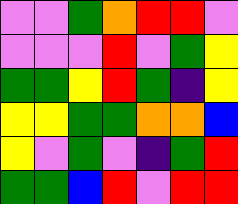[["violet", "violet", "green", "orange", "red", "red", "violet"], ["violet", "violet", "violet", "red", "violet", "green", "yellow"], ["green", "green", "yellow", "red", "green", "indigo", "yellow"], ["yellow", "yellow", "green", "green", "orange", "orange", "blue"], ["yellow", "violet", "green", "violet", "indigo", "green", "red"], ["green", "green", "blue", "red", "violet", "red", "red"]]